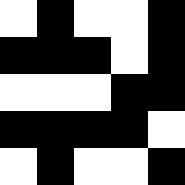[["white", "black", "white", "white", "black"], ["black", "black", "black", "white", "black"], ["white", "white", "white", "black", "black"], ["black", "black", "black", "black", "white"], ["white", "black", "white", "white", "black"]]